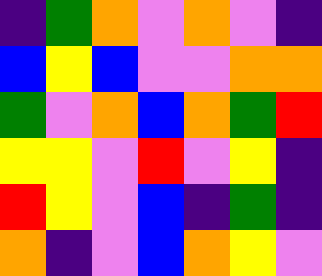[["indigo", "green", "orange", "violet", "orange", "violet", "indigo"], ["blue", "yellow", "blue", "violet", "violet", "orange", "orange"], ["green", "violet", "orange", "blue", "orange", "green", "red"], ["yellow", "yellow", "violet", "red", "violet", "yellow", "indigo"], ["red", "yellow", "violet", "blue", "indigo", "green", "indigo"], ["orange", "indigo", "violet", "blue", "orange", "yellow", "violet"]]